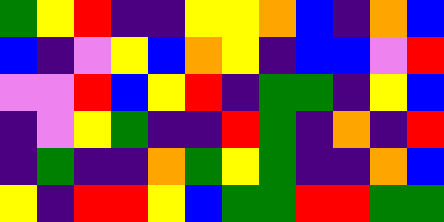[["green", "yellow", "red", "indigo", "indigo", "yellow", "yellow", "orange", "blue", "indigo", "orange", "blue"], ["blue", "indigo", "violet", "yellow", "blue", "orange", "yellow", "indigo", "blue", "blue", "violet", "red"], ["violet", "violet", "red", "blue", "yellow", "red", "indigo", "green", "green", "indigo", "yellow", "blue"], ["indigo", "violet", "yellow", "green", "indigo", "indigo", "red", "green", "indigo", "orange", "indigo", "red"], ["indigo", "green", "indigo", "indigo", "orange", "green", "yellow", "green", "indigo", "indigo", "orange", "blue"], ["yellow", "indigo", "red", "red", "yellow", "blue", "green", "green", "red", "red", "green", "green"]]